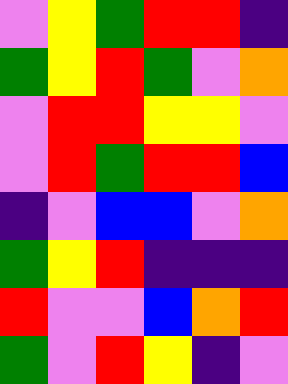[["violet", "yellow", "green", "red", "red", "indigo"], ["green", "yellow", "red", "green", "violet", "orange"], ["violet", "red", "red", "yellow", "yellow", "violet"], ["violet", "red", "green", "red", "red", "blue"], ["indigo", "violet", "blue", "blue", "violet", "orange"], ["green", "yellow", "red", "indigo", "indigo", "indigo"], ["red", "violet", "violet", "blue", "orange", "red"], ["green", "violet", "red", "yellow", "indigo", "violet"]]